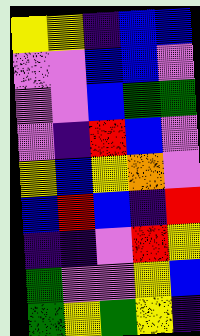[["yellow", "yellow", "indigo", "blue", "blue"], ["violet", "violet", "blue", "blue", "violet"], ["violet", "violet", "blue", "green", "green"], ["violet", "indigo", "red", "blue", "violet"], ["yellow", "blue", "yellow", "orange", "violet"], ["blue", "red", "blue", "indigo", "red"], ["indigo", "indigo", "violet", "red", "yellow"], ["green", "violet", "violet", "yellow", "blue"], ["green", "yellow", "green", "yellow", "indigo"]]